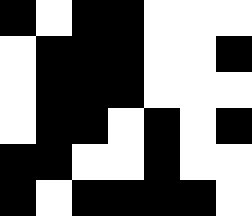[["black", "white", "black", "black", "white", "white", "white"], ["white", "black", "black", "black", "white", "white", "black"], ["white", "black", "black", "black", "white", "white", "white"], ["white", "black", "black", "white", "black", "white", "black"], ["black", "black", "white", "white", "black", "white", "white"], ["black", "white", "black", "black", "black", "black", "white"]]